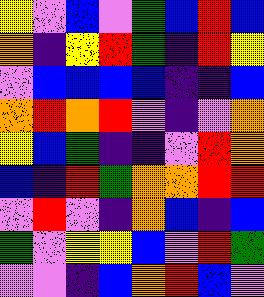[["yellow", "violet", "blue", "violet", "green", "blue", "red", "blue"], ["orange", "indigo", "yellow", "red", "green", "indigo", "red", "yellow"], ["violet", "blue", "blue", "blue", "blue", "indigo", "indigo", "blue"], ["orange", "red", "orange", "red", "violet", "indigo", "violet", "orange"], ["yellow", "blue", "green", "indigo", "indigo", "violet", "red", "orange"], ["blue", "indigo", "red", "green", "orange", "orange", "red", "red"], ["violet", "red", "violet", "indigo", "orange", "blue", "indigo", "blue"], ["green", "violet", "yellow", "yellow", "blue", "violet", "red", "green"], ["violet", "violet", "indigo", "blue", "orange", "red", "blue", "violet"]]